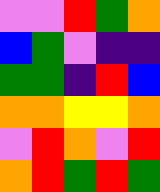[["violet", "violet", "red", "green", "orange"], ["blue", "green", "violet", "indigo", "indigo"], ["green", "green", "indigo", "red", "blue"], ["orange", "orange", "yellow", "yellow", "orange"], ["violet", "red", "orange", "violet", "red"], ["orange", "red", "green", "red", "green"]]